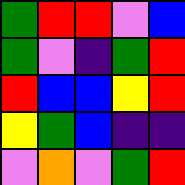[["green", "red", "red", "violet", "blue"], ["green", "violet", "indigo", "green", "red"], ["red", "blue", "blue", "yellow", "red"], ["yellow", "green", "blue", "indigo", "indigo"], ["violet", "orange", "violet", "green", "red"]]